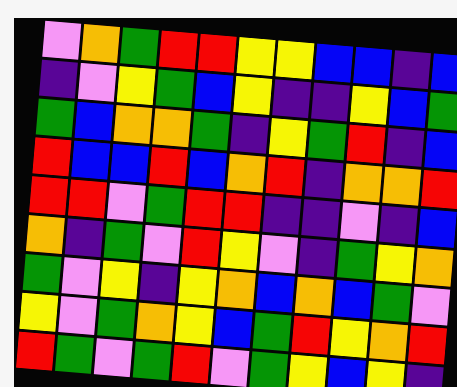[["violet", "orange", "green", "red", "red", "yellow", "yellow", "blue", "blue", "indigo", "blue"], ["indigo", "violet", "yellow", "green", "blue", "yellow", "indigo", "indigo", "yellow", "blue", "green"], ["green", "blue", "orange", "orange", "green", "indigo", "yellow", "green", "red", "indigo", "blue"], ["red", "blue", "blue", "red", "blue", "orange", "red", "indigo", "orange", "orange", "red"], ["red", "red", "violet", "green", "red", "red", "indigo", "indigo", "violet", "indigo", "blue"], ["orange", "indigo", "green", "violet", "red", "yellow", "violet", "indigo", "green", "yellow", "orange"], ["green", "violet", "yellow", "indigo", "yellow", "orange", "blue", "orange", "blue", "green", "violet"], ["yellow", "violet", "green", "orange", "yellow", "blue", "green", "red", "yellow", "orange", "red"], ["red", "green", "violet", "green", "red", "violet", "green", "yellow", "blue", "yellow", "indigo"]]